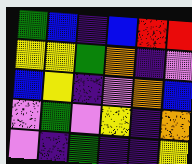[["green", "blue", "indigo", "blue", "red", "red"], ["yellow", "yellow", "green", "orange", "indigo", "violet"], ["blue", "yellow", "indigo", "violet", "orange", "blue"], ["violet", "green", "violet", "yellow", "indigo", "orange"], ["violet", "indigo", "green", "indigo", "indigo", "yellow"]]